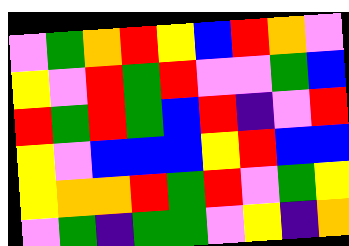[["violet", "green", "orange", "red", "yellow", "blue", "red", "orange", "violet"], ["yellow", "violet", "red", "green", "red", "violet", "violet", "green", "blue"], ["red", "green", "red", "green", "blue", "red", "indigo", "violet", "red"], ["yellow", "violet", "blue", "blue", "blue", "yellow", "red", "blue", "blue"], ["yellow", "orange", "orange", "red", "green", "red", "violet", "green", "yellow"], ["violet", "green", "indigo", "green", "green", "violet", "yellow", "indigo", "orange"]]